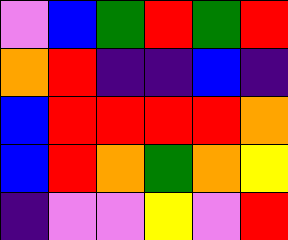[["violet", "blue", "green", "red", "green", "red"], ["orange", "red", "indigo", "indigo", "blue", "indigo"], ["blue", "red", "red", "red", "red", "orange"], ["blue", "red", "orange", "green", "orange", "yellow"], ["indigo", "violet", "violet", "yellow", "violet", "red"]]